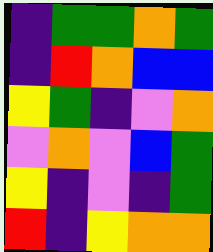[["indigo", "green", "green", "orange", "green"], ["indigo", "red", "orange", "blue", "blue"], ["yellow", "green", "indigo", "violet", "orange"], ["violet", "orange", "violet", "blue", "green"], ["yellow", "indigo", "violet", "indigo", "green"], ["red", "indigo", "yellow", "orange", "orange"]]